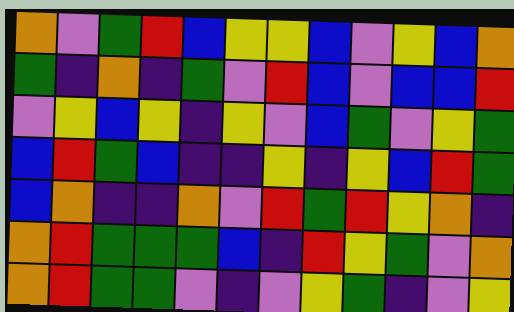[["orange", "violet", "green", "red", "blue", "yellow", "yellow", "blue", "violet", "yellow", "blue", "orange"], ["green", "indigo", "orange", "indigo", "green", "violet", "red", "blue", "violet", "blue", "blue", "red"], ["violet", "yellow", "blue", "yellow", "indigo", "yellow", "violet", "blue", "green", "violet", "yellow", "green"], ["blue", "red", "green", "blue", "indigo", "indigo", "yellow", "indigo", "yellow", "blue", "red", "green"], ["blue", "orange", "indigo", "indigo", "orange", "violet", "red", "green", "red", "yellow", "orange", "indigo"], ["orange", "red", "green", "green", "green", "blue", "indigo", "red", "yellow", "green", "violet", "orange"], ["orange", "red", "green", "green", "violet", "indigo", "violet", "yellow", "green", "indigo", "violet", "yellow"]]